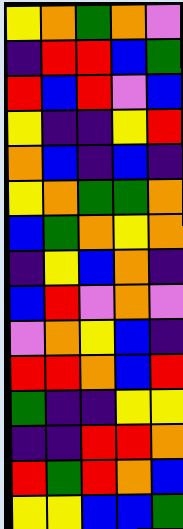[["yellow", "orange", "green", "orange", "violet"], ["indigo", "red", "red", "blue", "green"], ["red", "blue", "red", "violet", "blue"], ["yellow", "indigo", "indigo", "yellow", "red"], ["orange", "blue", "indigo", "blue", "indigo"], ["yellow", "orange", "green", "green", "orange"], ["blue", "green", "orange", "yellow", "orange"], ["indigo", "yellow", "blue", "orange", "indigo"], ["blue", "red", "violet", "orange", "violet"], ["violet", "orange", "yellow", "blue", "indigo"], ["red", "red", "orange", "blue", "red"], ["green", "indigo", "indigo", "yellow", "yellow"], ["indigo", "indigo", "red", "red", "orange"], ["red", "green", "red", "orange", "blue"], ["yellow", "yellow", "blue", "blue", "green"]]